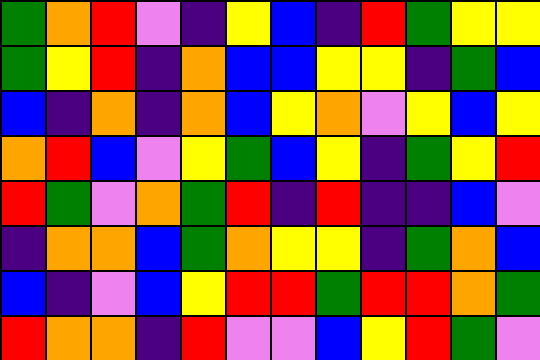[["green", "orange", "red", "violet", "indigo", "yellow", "blue", "indigo", "red", "green", "yellow", "yellow"], ["green", "yellow", "red", "indigo", "orange", "blue", "blue", "yellow", "yellow", "indigo", "green", "blue"], ["blue", "indigo", "orange", "indigo", "orange", "blue", "yellow", "orange", "violet", "yellow", "blue", "yellow"], ["orange", "red", "blue", "violet", "yellow", "green", "blue", "yellow", "indigo", "green", "yellow", "red"], ["red", "green", "violet", "orange", "green", "red", "indigo", "red", "indigo", "indigo", "blue", "violet"], ["indigo", "orange", "orange", "blue", "green", "orange", "yellow", "yellow", "indigo", "green", "orange", "blue"], ["blue", "indigo", "violet", "blue", "yellow", "red", "red", "green", "red", "red", "orange", "green"], ["red", "orange", "orange", "indigo", "red", "violet", "violet", "blue", "yellow", "red", "green", "violet"]]